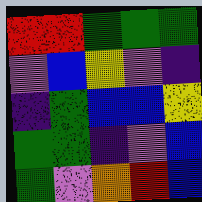[["red", "red", "green", "green", "green"], ["violet", "blue", "yellow", "violet", "indigo"], ["indigo", "green", "blue", "blue", "yellow"], ["green", "green", "indigo", "violet", "blue"], ["green", "violet", "orange", "red", "blue"]]